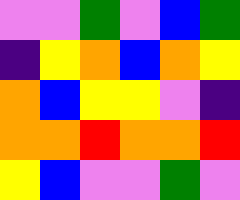[["violet", "violet", "green", "violet", "blue", "green"], ["indigo", "yellow", "orange", "blue", "orange", "yellow"], ["orange", "blue", "yellow", "yellow", "violet", "indigo"], ["orange", "orange", "red", "orange", "orange", "red"], ["yellow", "blue", "violet", "violet", "green", "violet"]]